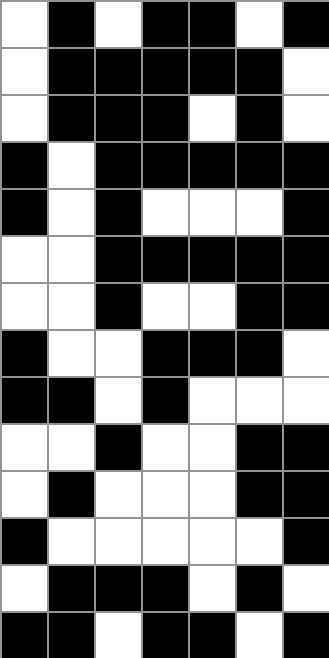[["white", "black", "white", "black", "black", "white", "black"], ["white", "black", "black", "black", "black", "black", "white"], ["white", "black", "black", "black", "white", "black", "white"], ["black", "white", "black", "black", "black", "black", "black"], ["black", "white", "black", "white", "white", "white", "black"], ["white", "white", "black", "black", "black", "black", "black"], ["white", "white", "black", "white", "white", "black", "black"], ["black", "white", "white", "black", "black", "black", "white"], ["black", "black", "white", "black", "white", "white", "white"], ["white", "white", "black", "white", "white", "black", "black"], ["white", "black", "white", "white", "white", "black", "black"], ["black", "white", "white", "white", "white", "white", "black"], ["white", "black", "black", "black", "white", "black", "white"], ["black", "black", "white", "black", "black", "white", "black"]]